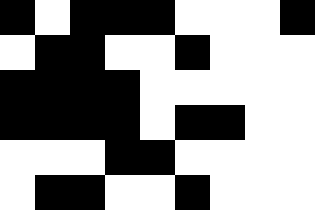[["black", "white", "black", "black", "black", "white", "white", "white", "black"], ["white", "black", "black", "white", "white", "black", "white", "white", "white"], ["black", "black", "black", "black", "white", "white", "white", "white", "white"], ["black", "black", "black", "black", "white", "black", "black", "white", "white"], ["white", "white", "white", "black", "black", "white", "white", "white", "white"], ["white", "black", "black", "white", "white", "black", "white", "white", "white"]]